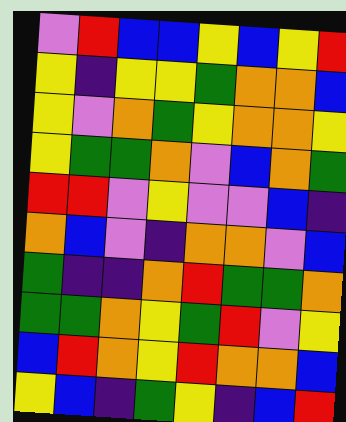[["violet", "red", "blue", "blue", "yellow", "blue", "yellow", "red"], ["yellow", "indigo", "yellow", "yellow", "green", "orange", "orange", "blue"], ["yellow", "violet", "orange", "green", "yellow", "orange", "orange", "yellow"], ["yellow", "green", "green", "orange", "violet", "blue", "orange", "green"], ["red", "red", "violet", "yellow", "violet", "violet", "blue", "indigo"], ["orange", "blue", "violet", "indigo", "orange", "orange", "violet", "blue"], ["green", "indigo", "indigo", "orange", "red", "green", "green", "orange"], ["green", "green", "orange", "yellow", "green", "red", "violet", "yellow"], ["blue", "red", "orange", "yellow", "red", "orange", "orange", "blue"], ["yellow", "blue", "indigo", "green", "yellow", "indigo", "blue", "red"]]